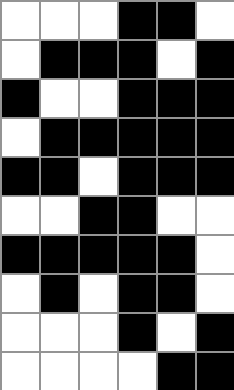[["white", "white", "white", "black", "black", "white"], ["white", "black", "black", "black", "white", "black"], ["black", "white", "white", "black", "black", "black"], ["white", "black", "black", "black", "black", "black"], ["black", "black", "white", "black", "black", "black"], ["white", "white", "black", "black", "white", "white"], ["black", "black", "black", "black", "black", "white"], ["white", "black", "white", "black", "black", "white"], ["white", "white", "white", "black", "white", "black"], ["white", "white", "white", "white", "black", "black"]]